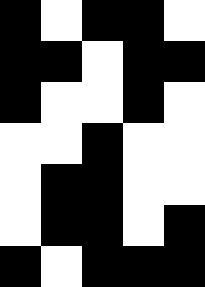[["black", "white", "black", "black", "white"], ["black", "black", "white", "black", "black"], ["black", "white", "white", "black", "white"], ["white", "white", "black", "white", "white"], ["white", "black", "black", "white", "white"], ["white", "black", "black", "white", "black"], ["black", "white", "black", "black", "black"]]